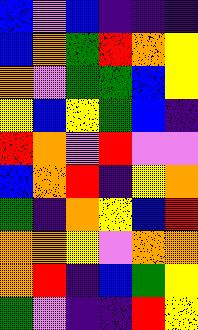[["blue", "violet", "blue", "indigo", "indigo", "indigo"], ["blue", "orange", "green", "red", "orange", "yellow"], ["orange", "violet", "green", "green", "blue", "yellow"], ["yellow", "blue", "yellow", "green", "blue", "indigo"], ["red", "orange", "violet", "red", "violet", "violet"], ["blue", "orange", "red", "indigo", "yellow", "orange"], ["green", "indigo", "orange", "yellow", "blue", "red"], ["orange", "orange", "yellow", "violet", "orange", "orange"], ["orange", "red", "indigo", "blue", "green", "yellow"], ["green", "violet", "indigo", "indigo", "red", "yellow"]]